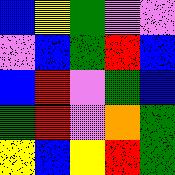[["blue", "yellow", "green", "violet", "violet"], ["violet", "blue", "green", "red", "blue"], ["blue", "red", "violet", "green", "blue"], ["green", "red", "violet", "orange", "green"], ["yellow", "blue", "yellow", "red", "green"]]